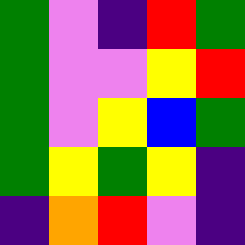[["green", "violet", "indigo", "red", "green"], ["green", "violet", "violet", "yellow", "red"], ["green", "violet", "yellow", "blue", "green"], ["green", "yellow", "green", "yellow", "indigo"], ["indigo", "orange", "red", "violet", "indigo"]]